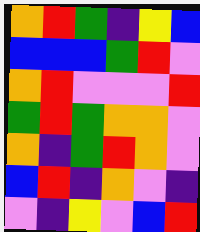[["orange", "red", "green", "indigo", "yellow", "blue"], ["blue", "blue", "blue", "green", "red", "violet"], ["orange", "red", "violet", "violet", "violet", "red"], ["green", "red", "green", "orange", "orange", "violet"], ["orange", "indigo", "green", "red", "orange", "violet"], ["blue", "red", "indigo", "orange", "violet", "indigo"], ["violet", "indigo", "yellow", "violet", "blue", "red"]]